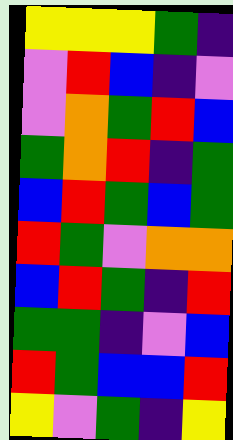[["yellow", "yellow", "yellow", "green", "indigo"], ["violet", "red", "blue", "indigo", "violet"], ["violet", "orange", "green", "red", "blue"], ["green", "orange", "red", "indigo", "green"], ["blue", "red", "green", "blue", "green"], ["red", "green", "violet", "orange", "orange"], ["blue", "red", "green", "indigo", "red"], ["green", "green", "indigo", "violet", "blue"], ["red", "green", "blue", "blue", "red"], ["yellow", "violet", "green", "indigo", "yellow"]]